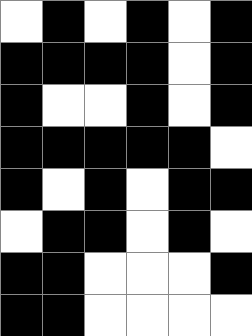[["white", "black", "white", "black", "white", "black"], ["black", "black", "black", "black", "white", "black"], ["black", "white", "white", "black", "white", "black"], ["black", "black", "black", "black", "black", "white"], ["black", "white", "black", "white", "black", "black"], ["white", "black", "black", "white", "black", "white"], ["black", "black", "white", "white", "white", "black"], ["black", "black", "white", "white", "white", "white"]]